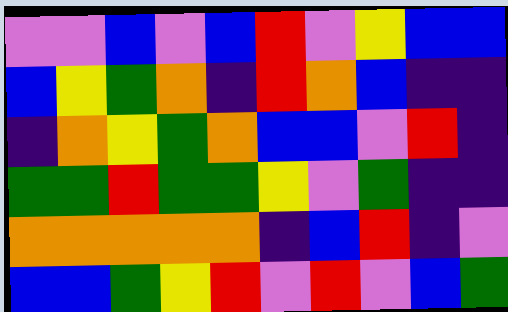[["violet", "violet", "blue", "violet", "blue", "red", "violet", "yellow", "blue", "blue"], ["blue", "yellow", "green", "orange", "indigo", "red", "orange", "blue", "indigo", "indigo"], ["indigo", "orange", "yellow", "green", "orange", "blue", "blue", "violet", "red", "indigo"], ["green", "green", "red", "green", "green", "yellow", "violet", "green", "indigo", "indigo"], ["orange", "orange", "orange", "orange", "orange", "indigo", "blue", "red", "indigo", "violet"], ["blue", "blue", "green", "yellow", "red", "violet", "red", "violet", "blue", "green"]]